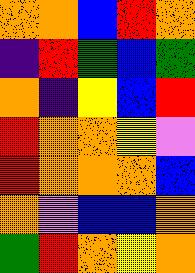[["orange", "orange", "blue", "red", "orange"], ["indigo", "red", "green", "blue", "green"], ["orange", "indigo", "yellow", "blue", "red"], ["red", "orange", "orange", "yellow", "violet"], ["red", "orange", "orange", "orange", "blue"], ["orange", "violet", "blue", "blue", "orange"], ["green", "red", "orange", "yellow", "orange"]]